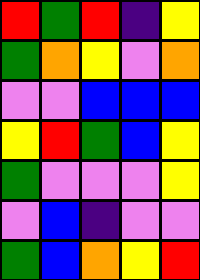[["red", "green", "red", "indigo", "yellow"], ["green", "orange", "yellow", "violet", "orange"], ["violet", "violet", "blue", "blue", "blue"], ["yellow", "red", "green", "blue", "yellow"], ["green", "violet", "violet", "violet", "yellow"], ["violet", "blue", "indigo", "violet", "violet"], ["green", "blue", "orange", "yellow", "red"]]